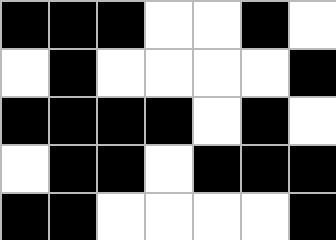[["black", "black", "black", "white", "white", "black", "white"], ["white", "black", "white", "white", "white", "white", "black"], ["black", "black", "black", "black", "white", "black", "white"], ["white", "black", "black", "white", "black", "black", "black"], ["black", "black", "white", "white", "white", "white", "black"]]